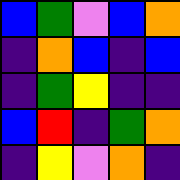[["blue", "green", "violet", "blue", "orange"], ["indigo", "orange", "blue", "indigo", "blue"], ["indigo", "green", "yellow", "indigo", "indigo"], ["blue", "red", "indigo", "green", "orange"], ["indigo", "yellow", "violet", "orange", "indigo"]]